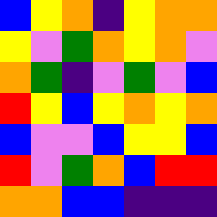[["blue", "yellow", "orange", "indigo", "yellow", "orange", "orange"], ["yellow", "violet", "green", "orange", "yellow", "orange", "violet"], ["orange", "green", "indigo", "violet", "green", "violet", "blue"], ["red", "yellow", "blue", "yellow", "orange", "yellow", "orange"], ["blue", "violet", "violet", "blue", "yellow", "yellow", "blue"], ["red", "violet", "green", "orange", "blue", "red", "red"], ["orange", "orange", "blue", "blue", "indigo", "indigo", "indigo"]]